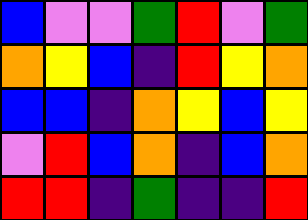[["blue", "violet", "violet", "green", "red", "violet", "green"], ["orange", "yellow", "blue", "indigo", "red", "yellow", "orange"], ["blue", "blue", "indigo", "orange", "yellow", "blue", "yellow"], ["violet", "red", "blue", "orange", "indigo", "blue", "orange"], ["red", "red", "indigo", "green", "indigo", "indigo", "red"]]